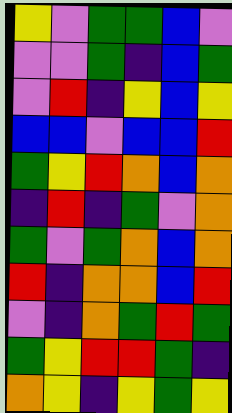[["yellow", "violet", "green", "green", "blue", "violet"], ["violet", "violet", "green", "indigo", "blue", "green"], ["violet", "red", "indigo", "yellow", "blue", "yellow"], ["blue", "blue", "violet", "blue", "blue", "red"], ["green", "yellow", "red", "orange", "blue", "orange"], ["indigo", "red", "indigo", "green", "violet", "orange"], ["green", "violet", "green", "orange", "blue", "orange"], ["red", "indigo", "orange", "orange", "blue", "red"], ["violet", "indigo", "orange", "green", "red", "green"], ["green", "yellow", "red", "red", "green", "indigo"], ["orange", "yellow", "indigo", "yellow", "green", "yellow"]]